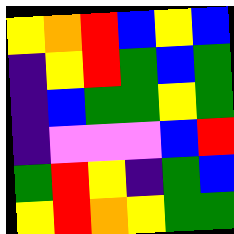[["yellow", "orange", "red", "blue", "yellow", "blue"], ["indigo", "yellow", "red", "green", "blue", "green"], ["indigo", "blue", "green", "green", "yellow", "green"], ["indigo", "violet", "violet", "violet", "blue", "red"], ["green", "red", "yellow", "indigo", "green", "blue"], ["yellow", "red", "orange", "yellow", "green", "green"]]